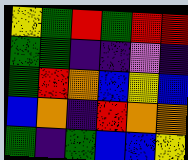[["yellow", "green", "red", "green", "red", "red"], ["green", "green", "indigo", "indigo", "violet", "indigo"], ["green", "red", "orange", "blue", "yellow", "blue"], ["blue", "orange", "indigo", "red", "orange", "orange"], ["green", "indigo", "green", "blue", "blue", "yellow"]]